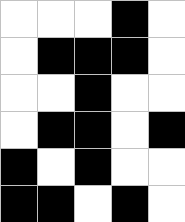[["white", "white", "white", "black", "white"], ["white", "black", "black", "black", "white"], ["white", "white", "black", "white", "white"], ["white", "black", "black", "white", "black"], ["black", "white", "black", "white", "white"], ["black", "black", "white", "black", "white"]]